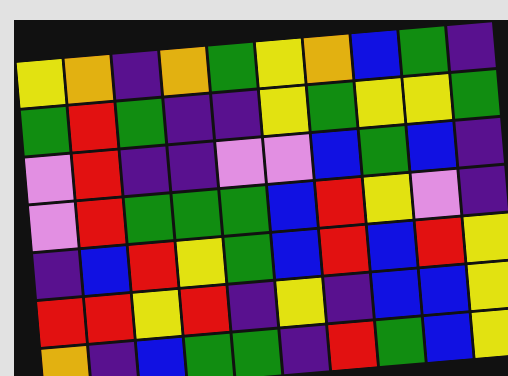[["yellow", "orange", "indigo", "orange", "green", "yellow", "orange", "blue", "green", "indigo"], ["green", "red", "green", "indigo", "indigo", "yellow", "green", "yellow", "yellow", "green"], ["violet", "red", "indigo", "indigo", "violet", "violet", "blue", "green", "blue", "indigo"], ["violet", "red", "green", "green", "green", "blue", "red", "yellow", "violet", "indigo"], ["indigo", "blue", "red", "yellow", "green", "blue", "red", "blue", "red", "yellow"], ["red", "red", "yellow", "red", "indigo", "yellow", "indigo", "blue", "blue", "yellow"], ["orange", "indigo", "blue", "green", "green", "indigo", "red", "green", "blue", "yellow"]]